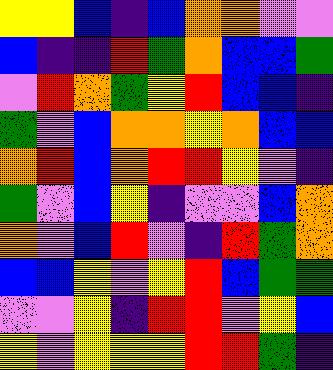[["yellow", "yellow", "blue", "indigo", "blue", "orange", "orange", "violet", "violet"], ["blue", "indigo", "indigo", "red", "green", "orange", "blue", "blue", "green"], ["violet", "red", "orange", "green", "yellow", "red", "blue", "blue", "indigo"], ["green", "violet", "blue", "orange", "orange", "yellow", "orange", "blue", "blue"], ["orange", "red", "blue", "orange", "red", "red", "yellow", "violet", "indigo"], ["green", "violet", "blue", "yellow", "indigo", "violet", "violet", "blue", "orange"], ["orange", "violet", "blue", "red", "violet", "indigo", "red", "green", "orange"], ["blue", "blue", "yellow", "violet", "yellow", "red", "blue", "green", "green"], ["violet", "violet", "yellow", "indigo", "red", "red", "violet", "yellow", "blue"], ["yellow", "violet", "yellow", "yellow", "yellow", "red", "red", "green", "indigo"]]